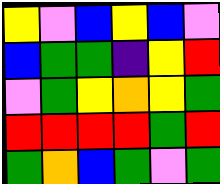[["yellow", "violet", "blue", "yellow", "blue", "violet"], ["blue", "green", "green", "indigo", "yellow", "red"], ["violet", "green", "yellow", "orange", "yellow", "green"], ["red", "red", "red", "red", "green", "red"], ["green", "orange", "blue", "green", "violet", "green"]]